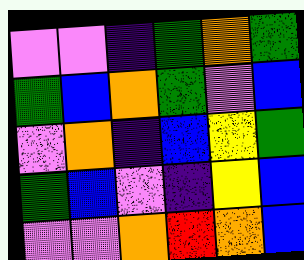[["violet", "violet", "indigo", "green", "orange", "green"], ["green", "blue", "orange", "green", "violet", "blue"], ["violet", "orange", "indigo", "blue", "yellow", "green"], ["green", "blue", "violet", "indigo", "yellow", "blue"], ["violet", "violet", "orange", "red", "orange", "blue"]]